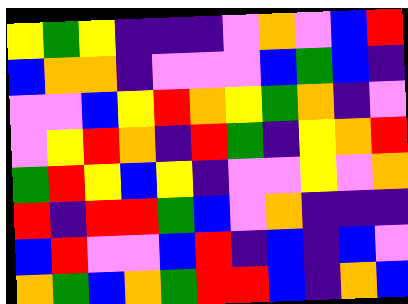[["yellow", "green", "yellow", "indigo", "indigo", "indigo", "violet", "orange", "violet", "blue", "red"], ["blue", "orange", "orange", "indigo", "violet", "violet", "violet", "blue", "green", "blue", "indigo"], ["violet", "violet", "blue", "yellow", "red", "orange", "yellow", "green", "orange", "indigo", "violet"], ["violet", "yellow", "red", "orange", "indigo", "red", "green", "indigo", "yellow", "orange", "red"], ["green", "red", "yellow", "blue", "yellow", "indigo", "violet", "violet", "yellow", "violet", "orange"], ["red", "indigo", "red", "red", "green", "blue", "violet", "orange", "indigo", "indigo", "indigo"], ["blue", "red", "violet", "violet", "blue", "red", "indigo", "blue", "indigo", "blue", "violet"], ["orange", "green", "blue", "orange", "green", "red", "red", "blue", "indigo", "orange", "blue"]]